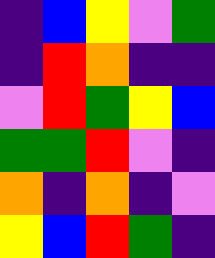[["indigo", "blue", "yellow", "violet", "green"], ["indigo", "red", "orange", "indigo", "indigo"], ["violet", "red", "green", "yellow", "blue"], ["green", "green", "red", "violet", "indigo"], ["orange", "indigo", "orange", "indigo", "violet"], ["yellow", "blue", "red", "green", "indigo"]]